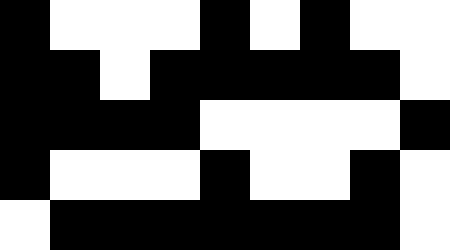[["black", "white", "white", "white", "black", "white", "black", "white", "white"], ["black", "black", "white", "black", "black", "black", "black", "black", "white"], ["black", "black", "black", "black", "white", "white", "white", "white", "black"], ["black", "white", "white", "white", "black", "white", "white", "black", "white"], ["white", "black", "black", "black", "black", "black", "black", "black", "white"]]